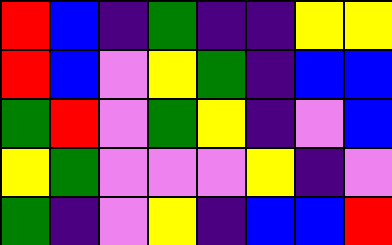[["red", "blue", "indigo", "green", "indigo", "indigo", "yellow", "yellow"], ["red", "blue", "violet", "yellow", "green", "indigo", "blue", "blue"], ["green", "red", "violet", "green", "yellow", "indigo", "violet", "blue"], ["yellow", "green", "violet", "violet", "violet", "yellow", "indigo", "violet"], ["green", "indigo", "violet", "yellow", "indigo", "blue", "blue", "red"]]